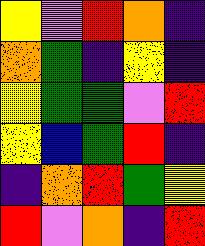[["yellow", "violet", "red", "orange", "indigo"], ["orange", "green", "indigo", "yellow", "indigo"], ["yellow", "green", "green", "violet", "red"], ["yellow", "blue", "green", "red", "indigo"], ["indigo", "orange", "red", "green", "yellow"], ["red", "violet", "orange", "indigo", "red"]]